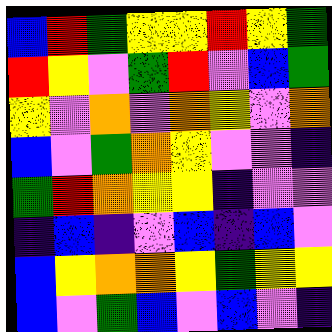[["blue", "red", "green", "yellow", "yellow", "red", "yellow", "green"], ["red", "yellow", "violet", "green", "red", "violet", "blue", "green"], ["yellow", "violet", "orange", "violet", "orange", "yellow", "violet", "orange"], ["blue", "violet", "green", "orange", "yellow", "violet", "violet", "indigo"], ["green", "red", "orange", "yellow", "yellow", "indigo", "violet", "violet"], ["indigo", "blue", "indigo", "violet", "blue", "indigo", "blue", "violet"], ["blue", "yellow", "orange", "orange", "yellow", "green", "yellow", "yellow"], ["blue", "violet", "green", "blue", "violet", "blue", "violet", "indigo"]]